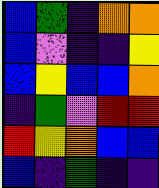[["blue", "green", "indigo", "orange", "orange"], ["blue", "violet", "indigo", "indigo", "yellow"], ["blue", "yellow", "blue", "blue", "orange"], ["indigo", "green", "violet", "red", "red"], ["red", "yellow", "orange", "blue", "blue"], ["blue", "indigo", "green", "indigo", "indigo"]]